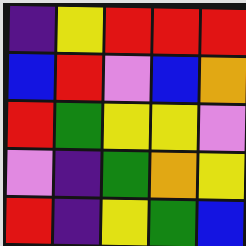[["indigo", "yellow", "red", "red", "red"], ["blue", "red", "violet", "blue", "orange"], ["red", "green", "yellow", "yellow", "violet"], ["violet", "indigo", "green", "orange", "yellow"], ["red", "indigo", "yellow", "green", "blue"]]